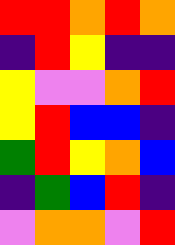[["red", "red", "orange", "red", "orange"], ["indigo", "red", "yellow", "indigo", "indigo"], ["yellow", "violet", "violet", "orange", "red"], ["yellow", "red", "blue", "blue", "indigo"], ["green", "red", "yellow", "orange", "blue"], ["indigo", "green", "blue", "red", "indigo"], ["violet", "orange", "orange", "violet", "red"]]